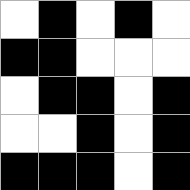[["white", "black", "white", "black", "white"], ["black", "black", "white", "white", "white"], ["white", "black", "black", "white", "black"], ["white", "white", "black", "white", "black"], ["black", "black", "black", "white", "black"]]